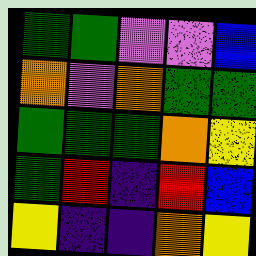[["green", "green", "violet", "violet", "blue"], ["orange", "violet", "orange", "green", "green"], ["green", "green", "green", "orange", "yellow"], ["green", "red", "indigo", "red", "blue"], ["yellow", "indigo", "indigo", "orange", "yellow"]]